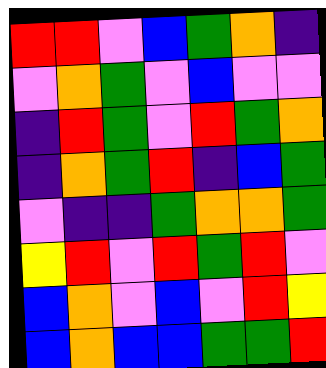[["red", "red", "violet", "blue", "green", "orange", "indigo"], ["violet", "orange", "green", "violet", "blue", "violet", "violet"], ["indigo", "red", "green", "violet", "red", "green", "orange"], ["indigo", "orange", "green", "red", "indigo", "blue", "green"], ["violet", "indigo", "indigo", "green", "orange", "orange", "green"], ["yellow", "red", "violet", "red", "green", "red", "violet"], ["blue", "orange", "violet", "blue", "violet", "red", "yellow"], ["blue", "orange", "blue", "blue", "green", "green", "red"]]